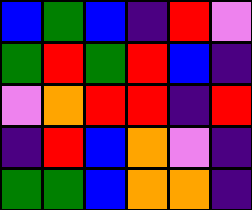[["blue", "green", "blue", "indigo", "red", "violet"], ["green", "red", "green", "red", "blue", "indigo"], ["violet", "orange", "red", "red", "indigo", "red"], ["indigo", "red", "blue", "orange", "violet", "indigo"], ["green", "green", "blue", "orange", "orange", "indigo"]]